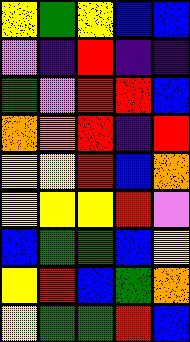[["yellow", "green", "yellow", "blue", "blue"], ["violet", "indigo", "red", "indigo", "indigo"], ["green", "violet", "red", "red", "blue"], ["orange", "orange", "red", "indigo", "red"], ["yellow", "yellow", "red", "blue", "orange"], ["yellow", "yellow", "yellow", "red", "violet"], ["blue", "green", "green", "blue", "yellow"], ["yellow", "red", "blue", "green", "orange"], ["yellow", "green", "green", "red", "blue"]]